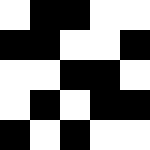[["white", "black", "black", "white", "white"], ["black", "black", "white", "white", "black"], ["white", "white", "black", "black", "white"], ["white", "black", "white", "black", "black"], ["black", "white", "black", "white", "white"]]